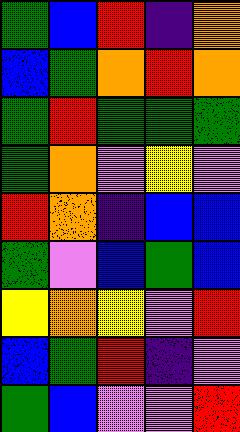[["green", "blue", "red", "indigo", "orange"], ["blue", "green", "orange", "red", "orange"], ["green", "red", "green", "green", "green"], ["green", "orange", "violet", "yellow", "violet"], ["red", "orange", "indigo", "blue", "blue"], ["green", "violet", "blue", "green", "blue"], ["yellow", "orange", "yellow", "violet", "red"], ["blue", "green", "red", "indigo", "violet"], ["green", "blue", "violet", "violet", "red"]]